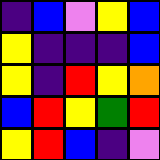[["indigo", "blue", "violet", "yellow", "blue"], ["yellow", "indigo", "indigo", "indigo", "blue"], ["yellow", "indigo", "red", "yellow", "orange"], ["blue", "red", "yellow", "green", "red"], ["yellow", "red", "blue", "indigo", "violet"]]